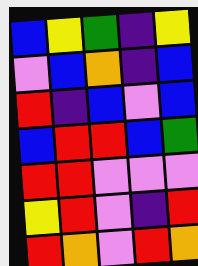[["blue", "yellow", "green", "indigo", "yellow"], ["violet", "blue", "orange", "indigo", "blue"], ["red", "indigo", "blue", "violet", "blue"], ["blue", "red", "red", "blue", "green"], ["red", "red", "violet", "violet", "violet"], ["yellow", "red", "violet", "indigo", "red"], ["red", "orange", "violet", "red", "orange"]]